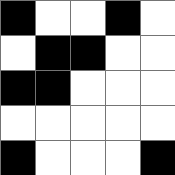[["black", "white", "white", "black", "white"], ["white", "black", "black", "white", "white"], ["black", "black", "white", "white", "white"], ["white", "white", "white", "white", "white"], ["black", "white", "white", "white", "black"]]